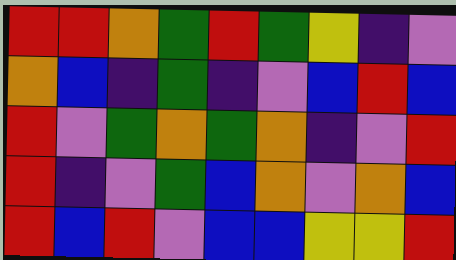[["red", "red", "orange", "green", "red", "green", "yellow", "indigo", "violet"], ["orange", "blue", "indigo", "green", "indigo", "violet", "blue", "red", "blue"], ["red", "violet", "green", "orange", "green", "orange", "indigo", "violet", "red"], ["red", "indigo", "violet", "green", "blue", "orange", "violet", "orange", "blue"], ["red", "blue", "red", "violet", "blue", "blue", "yellow", "yellow", "red"]]